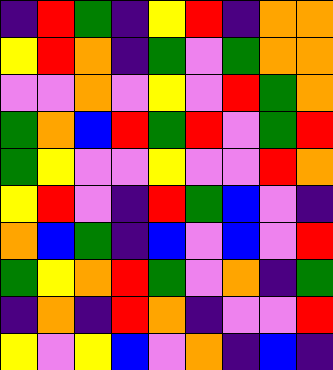[["indigo", "red", "green", "indigo", "yellow", "red", "indigo", "orange", "orange"], ["yellow", "red", "orange", "indigo", "green", "violet", "green", "orange", "orange"], ["violet", "violet", "orange", "violet", "yellow", "violet", "red", "green", "orange"], ["green", "orange", "blue", "red", "green", "red", "violet", "green", "red"], ["green", "yellow", "violet", "violet", "yellow", "violet", "violet", "red", "orange"], ["yellow", "red", "violet", "indigo", "red", "green", "blue", "violet", "indigo"], ["orange", "blue", "green", "indigo", "blue", "violet", "blue", "violet", "red"], ["green", "yellow", "orange", "red", "green", "violet", "orange", "indigo", "green"], ["indigo", "orange", "indigo", "red", "orange", "indigo", "violet", "violet", "red"], ["yellow", "violet", "yellow", "blue", "violet", "orange", "indigo", "blue", "indigo"]]